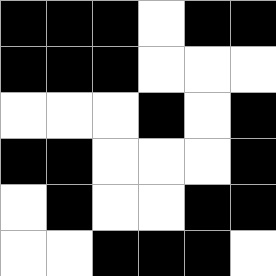[["black", "black", "black", "white", "black", "black"], ["black", "black", "black", "white", "white", "white"], ["white", "white", "white", "black", "white", "black"], ["black", "black", "white", "white", "white", "black"], ["white", "black", "white", "white", "black", "black"], ["white", "white", "black", "black", "black", "white"]]